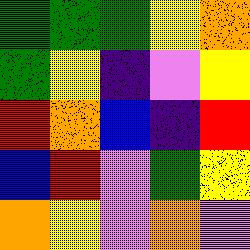[["green", "green", "green", "yellow", "orange"], ["green", "yellow", "indigo", "violet", "yellow"], ["red", "orange", "blue", "indigo", "red"], ["blue", "red", "violet", "green", "yellow"], ["orange", "yellow", "violet", "orange", "violet"]]